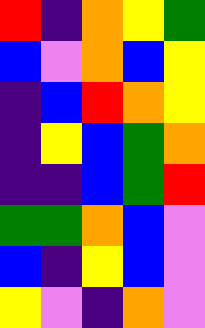[["red", "indigo", "orange", "yellow", "green"], ["blue", "violet", "orange", "blue", "yellow"], ["indigo", "blue", "red", "orange", "yellow"], ["indigo", "yellow", "blue", "green", "orange"], ["indigo", "indigo", "blue", "green", "red"], ["green", "green", "orange", "blue", "violet"], ["blue", "indigo", "yellow", "blue", "violet"], ["yellow", "violet", "indigo", "orange", "violet"]]